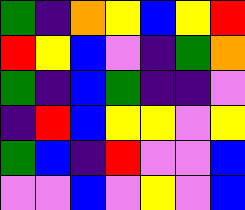[["green", "indigo", "orange", "yellow", "blue", "yellow", "red"], ["red", "yellow", "blue", "violet", "indigo", "green", "orange"], ["green", "indigo", "blue", "green", "indigo", "indigo", "violet"], ["indigo", "red", "blue", "yellow", "yellow", "violet", "yellow"], ["green", "blue", "indigo", "red", "violet", "violet", "blue"], ["violet", "violet", "blue", "violet", "yellow", "violet", "blue"]]